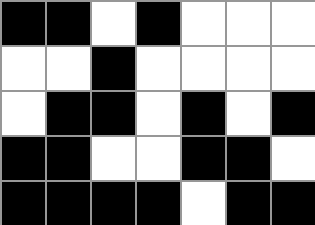[["black", "black", "white", "black", "white", "white", "white"], ["white", "white", "black", "white", "white", "white", "white"], ["white", "black", "black", "white", "black", "white", "black"], ["black", "black", "white", "white", "black", "black", "white"], ["black", "black", "black", "black", "white", "black", "black"]]